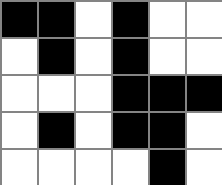[["black", "black", "white", "black", "white", "white"], ["white", "black", "white", "black", "white", "white"], ["white", "white", "white", "black", "black", "black"], ["white", "black", "white", "black", "black", "white"], ["white", "white", "white", "white", "black", "white"]]